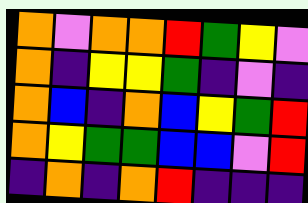[["orange", "violet", "orange", "orange", "red", "green", "yellow", "violet"], ["orange", "indigo", "yellow", "yellow", "green", "indigo", "violet", "indigo"], ["orange", "blue", "indigo", "orange", "blue", "yellow", "green", "red"], ["orange", "yellow", "green", "green", "blue", "blue", "violet", "red"], ["indigo", "orange", "indigo", "orange", "red", "indigo", "indigo", "indigo"]]